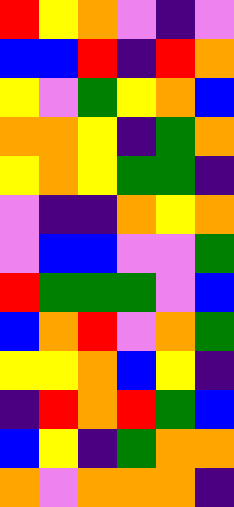[["red", "yellow", "orange", "violet", "indigo", "violet"], ["blue", "blue", "red", "indigo", "red", "orange"], ["yellow", "violet", "green", "yellow", "orange", "blue"], ["orange", "orange", "yellow", "indigo", "green", "orange"], ["yellow", "orange", "yellow", "green", "green", "indigo"], ["violet", "indigo", "indigo", "orange", "yellow", "orange"], ["violet", "blue", "blue", "violet", "violet", "green"], ["red", "green", "green", "green", "violet", "blue"], ["blue", "orange", "red", "violet", "orange", "green"], ["yellow", "yellow", "orange", "blue", "yellow", "indigo"], ["indigo", "red", "orange", "red", "green", "blue"], ["blue", "yellow", "indigo", "green", "orange", "orange"], ["orange", "violet", "orange", "orange", "orange", "indigo"]]